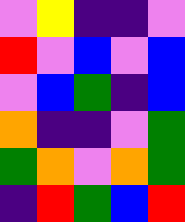[["violet", "yellow", "indigo", "indigo", "violet"], ["red", "violet", "blue", "violet", "blue"], ["violet", "blue", "green", "indigo", "blue"], ["orange", "indigo", "indigo", "violet", "green"], ["green", "orange", "violet", "orange", "green"], ["indigo", "red", "green", "blue", "red"]]